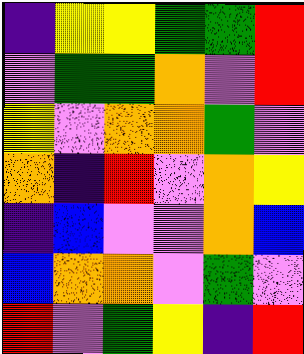[["indigo", "yellow", "yellow", "green", "green", "red"], ["violet", "green", "green", "orange", "violet", "red"], ["yellow", "violet", "orange", "orange", "green", "violet"], ["orange", "indigo", "red", "violet", "orange", "yellow"], ["indigo", "blue", "violet", "violet", "orange", "blue"], ["blue", "orange", "orange", "violet", "green", "violet"], ["red", "violet", "green", "yellow", "indigo", "red"]]